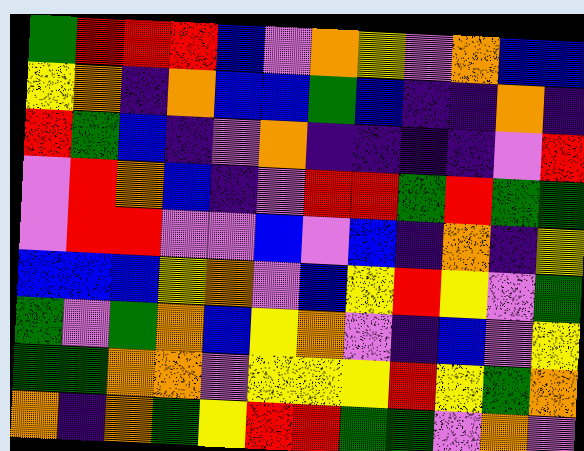[["green", "red", "red", "red", "blue", "violet", "orange", "yellow", "violet", "orange", "blue", "blue"], ["yellow", "orange", "indigo", "orange", "blue", "blue", "green", "blue", "indigo", "indigo", "orange", "indigo"], ["red", "green", "blue", "indigo", "violet", "orange", "indigo", "indigo", "indigo", "indigo", "violet", "red"], ["violet", "red", "orange", "blue", "indigo", "violet", "red", "red", "green", "red", "green", "green"], ["violet", "red", "red", "violet", "violet", "blue", "violet", "blue", "indigo", "orange", "indigo", "yellow"], ["blue", "blue", "blue", "yellow", "orange", "violet", "blue", "yellow", "red", "yellow", "violet", "green"], ["green", "violet", "green", "orange", "blue", "yellow", "orange", "violet", "indigo", "blue", "violet", "yellow"], ["green", "green", "orange", "orange", "violet", "yellow", "yellow", "yellow", "red", "yellow", "green", "orange"], ["orange", "indigo", "orange", "green", "yellow", "red", "red", "green", "green", "violet", "orange", "violet"]]